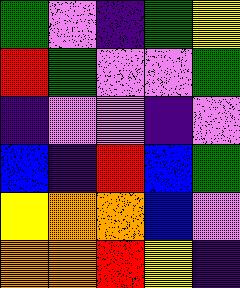[["green", "violet", "indigo", "green", "yellow"], ["red", "green", "violet", "violet", "green"], ["indigo", "violet", "violet", "indigo", "violet"], ["blue", "indigo", "red", "blue", "green"], ["yellow", "orange", "orange", "blue", "violet"], ["orange", "orange", "red", "yellow", "indigo"]]